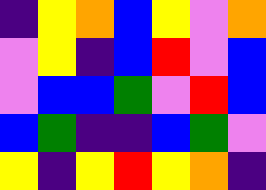[["indigo", "yellow", "orange", "blue", "yellow", "violet", "orange"], ["violet", "yellow", "indigo", "blue", "red", "violet", "blue"], ["violet", "blue", "blue", "green", "violet", "red", "blue"], ["blue", "green", "indigo", "indigo", "blue", "green", "violet"], ["yellow", "indigo", "yellow", "red", "yellow", "orange", "indigo"]]